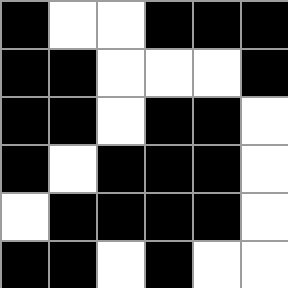[["black", "white", "white", "black", "black", "black"], ["black", "black", "white", "white", "white", "black"], ["black", "black", "white", "black", "black", "white"], ["black", "white", "black", "black", "black", "white"], ["white", "black", "black", "black", "black", "white"], ["black", "black", "white", "black", "white", "white"]]